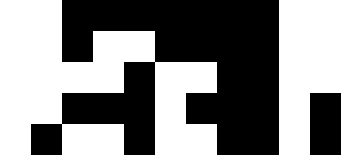[["white", "white", "black", "black", "black", "black", "black", "black", "black", "white", "white"], ["white", "white", "black", "white", "white", "black", "black", "black", "black", "white", "white"], ["white", "white", "white", "white", "black", "white", "white", "black", "black", "white", "white"], ["white", "white", "black", "black", "black", "white", "black", "black", "black", "white", "black"], ["white", "black", "white", "white", "black", "white", "white", "black", "black", "white", "black"]]